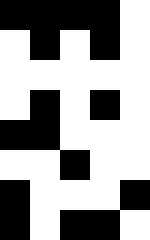[["black", "black", "black", "black", "white"], ["white", "black", "white", "black", "white"], ["white", "white", "white", "white", "white"], ["white", "black", "white", "black", "white"], ["black", "black", "white", "white", "white"], ["white", "white", "black", "white", "white"], ["black", "white", "white", "white", "black"], ["black", "white", "black", "black", "white"]]